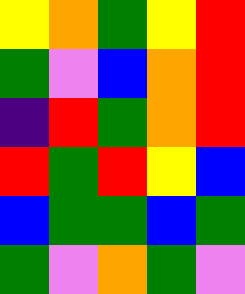[["yellow", "orange", "green", "yellow", "red"], ["green", "violet", "blue", "orange", "red"], ["indigo", "red", "green", "orange", "red"], ["red", "green", "red", "yellow", "blue"], ["blue", "green", "green", "blue", "green"], ["green", "violet", "orange", "green", "violet"]]